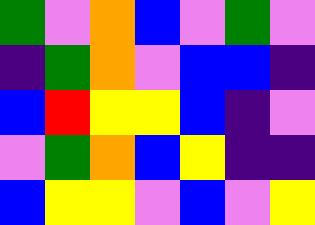[["green", "violet", "orange", "blue", "violet", "green", "violet"], ["indigo", "green", "orange", "violet", "blue", "blue", "indigo"], ["blue", "red", "yellow", "yellow", "blue", "indigo", "violet"], ["violet", "green", "orange", "blue", "yellow", "indigo", "indigo"], ["blue", "yellow", "yellow", "violet", "blue", "violet", "yellow"]]